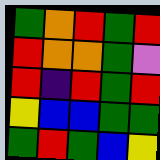[["green", "orange", "red", "green", "red"], ["red", "orange", "orange", "green", "violet"], ["red", "indigo", "red", "green", "red"], ["yellow", "blue", "blue", "green", "green"], ["green", "red", "green", "blue", "yellow"]]